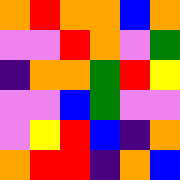[["orange", "red", "orange", "orange", "blue", "orange"], ["violet", "violet", "red", "orange", "violet", "green"], ["indigo", "orange", "orange", "green", "red", "yellow"], ["violet", "violet", "blue", "green", "violet", "violet"], ["violet", "yellow", "red", "blue", "indigo", "orange"], ["orange", "red", "red", "indigo", "orange", "blue"]]